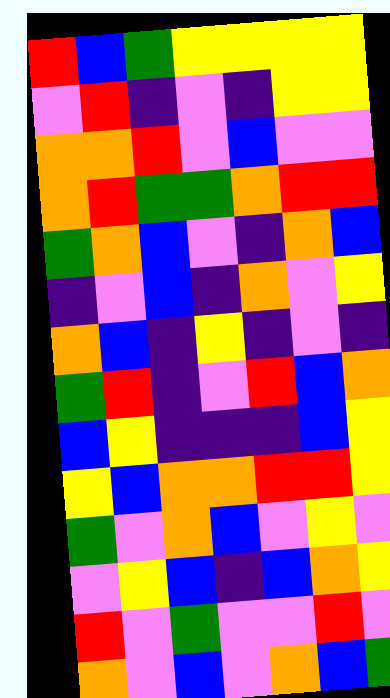[["red", "blue", "green", "yellow", "yellow", "yellow", "yellow"], ["violet", "red", "indigo", "violet", "indigo", "yellow", "yellow"], ["orange", "orange", "red", "violet", "blue", "violet", "violet"], ["orange", "red", "green", "green", "orange", "red", "red"], ["green", "orange", "blue", "violet", "indigo", "orange", "blue"], ["indigo", "violet", "blue", "indigo", "orange", "violet", "yellow"], ["orange", "blue", "indigo", "yellow", "indigo", "violet", "indigo"], ["green", "red", "indigo", "violet", "red", "blue", "orange"], ["blue", "yellow", "indigo", "indigo", "indigo", "blue", "yellow"], ["yellow", "blue", "orange", "orange", "red", "red", "yellow"], ["green", "violet", "orange", "blue", "violet", "yellow", "violet"], ["violet", "yellow", "blue", "indigo", "blue", "orange", "yellow"], ["red", "violet", "green", "violet", "violet", "red", "violet"], ["orange", "violet", "blue", "violet", "orange", "blue", "green"]]